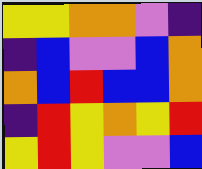[["yellow", "yellow", "orange", "orange", "violet", "indigo"], ["indigo", "blue", "violet", "violet", "blue", "orange"], ["orange", "blue", "red", "blue", "blue", "orange"], ["indigo", "red", "yellow", "orange", "yellow", "red"], ["yellow", "red", "yellow", "violet", "violet", "blue"]]